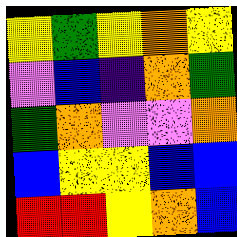[["yellow", "green", "yellow", "orange", "yellow"], ["violet", "blue", "indigo", "orange", "green"], ["green", "orange", "violet", "violet", "orange"], ["blue", "yellow", "yellow", "blue", "blue"], ["red", "red", "yellow", "orange", "blue"]]